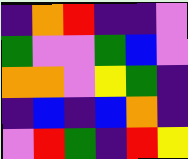[["indigo", "orange", "red", "indigo", "indigo", "violet"], ["green", "violet", "violet", "green", "blue", "violet"], ["orange", "orange", "violet", "yellow", "green", "indigo"], ["indigo", "blue", "indigo", "blue", "orange", "indigo"], ["violet", "red", "green", "indigo", "red", "yellow"]]